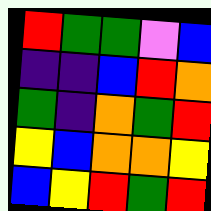[["red", "green", "green", "violet", "blue"], ["indigo", "indigo", "blue", "red", "orange"], ["green", "indigo", "orange", "green", "red"], ["yellow", "blue", "orange", "orange", "yellow"], ["blue", "yellow", "red", "green", "red"]]